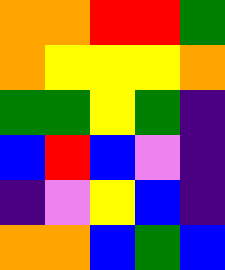[["orange", "orange", "red", "red", "green"], ["orange", "yellow", "yellow", "yellow", "orange"], ["green", "green", "yellow", "green", "indigo"], ["blue", "red", "blue", "violet", "indigo"], ["indigo", "violet", "yellow", "blue", "indigo"], ["orange", "orange", "blue", "green", "blue"]]